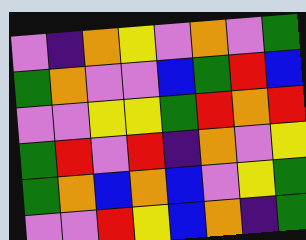[["violet", "indigo", "orange", "yellow", "violet", "orange", "violet", "green"], ["green", "orange", "violet", "violet", "blue", "green", "red", "blue"], ["violet", "violet", "yellow", "yellow", "green", "red", "orange", "red"], ["green", "red", "violet", "red", "indigo", "orange", "violet", "yellow"], ["green", "orange", "blue", "orange", "blue", "violet", "yellow", "green"], ["violet", "violet", "red", "yellow", "blue", "orange", "indigo", "green"]]